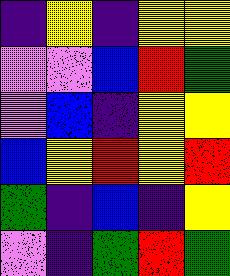[["indigo", "yellow", "indigo", "yellow", "yellow"], ["violet", "violet", "blue", "red", "green"], ["violet", "blue", "indigo", "yellow", "yellow"], ["blue", "yellow", "red", "yellow", "red"], ["green", "indigo", "blue", "indigo", "yellow"], ["violet", "indigo", "green", "red", "green"]]